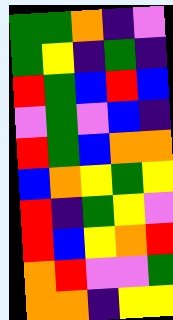[["green", "green", "orange", "indigo", "violet"], ["green", "yellow", "indigo", "green", "indigo"], ["red", "green", "blue", "red", "blue"], ["violet", "green", "violet", "blue", "indigo"], ["red", "green", "blue", "orange", "orange"], ["blue", "orange", "yellow", "green", "yellow"], ["red", "indigo", "green", "yellow", "violet"], ["red", "blue", "yellow", "orange", "red"], ["orange", "red", "violet", "violet", "green"], ["orange", "orange", "indigo", "yellow", "yellow"]]